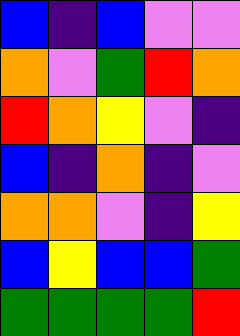[["blue", "indigo", "blue", "violet", "violet"], ["orange", "violet", "green", "red", "orange"], ["red", "orange", "yellow", "violet", "indigo"], ["blue", "indigo", "orange", "indigo", "violet"], ["orange", "orange", "violet", "indigo", "yellow"], ["blue", "yellow", "blue", "blue", "green"], ["green", "green", "green", "green", "red"]]